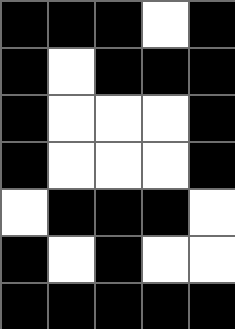[["black", "black", "black", "white", "black"], ["black", "white", "black", "black", "black"], ["black", "white", "white", "white", "black"], ["black", "white", "white", "white", "black"], ["white", "black", "black", "black", "white"], ["black", "white", "black", "white", "white"], ["black", "black", "black", "black", "black"]]